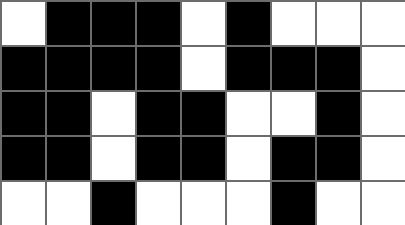[["white", "black", "black", "black", "white", "black", "white", "white", "white"], ["black", "black", "black", "black", "white", "black", "black", "black", "white"], ["black", "black", "white", "black", "black", "white", "white", "black", "white"], ["black", "black", "white", "black", "black", "white", "black", "black", "white"], ["white", "white", "black", "white", "white", "white", "black", "white", "white"]]